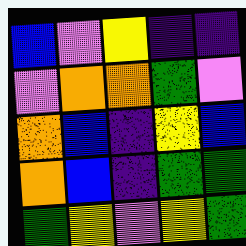[["blue", "violet", "yellow", "indigo", "indigo"], ["violet", "orange", "orange", "green", "violet"], ["orange", "blue", "indigo", "yellow", "blue"], ["orange", "blue", "indigo", "green", "green"], ["green", "yellow", "violet", "yellow", "green"]]